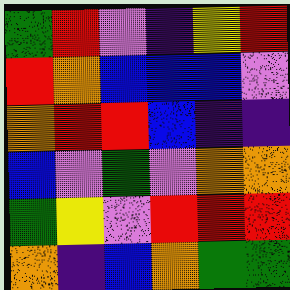[["green", "red", "violet", "indigo", "yellow", "red"], ["red", "orange", "blue", "blue", "blue", "violet"], ["orange", "red", "red", "blue", "indigo", "indigo"], ["blue", "violet", "green", "violet", "orange", "orange"], ["green", "yellow", "violet", "red", "red", "red"], ["orange", "indigo", "blue", "orange", "green", "green"]]